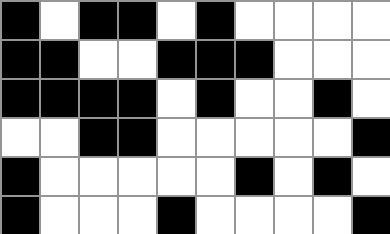[["black", "white", "black", "black", "white", "black", "white", "white", "white", "white"], ["black", "black", "white", "white", "black", "black", "black", "white", "white", "white"], ["black", "black", "black", "black", "white", "black", "white", "white", "black", "white"], ["white", "white", "black", "black", "white", "white", "white", "white", "white", "black"], ["black", "white", "white", "white", "white", "white", "black", "white", "black", "white"], ["black", "white", "white", "white", "black", "white", "white", "white", "white", "black"]]